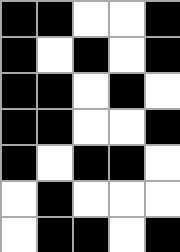[["black", "black", "white", "white", "black"], ["black", "white", "black", "white", "black"], ["black", "black", "white", "black", "white"], ["black", "black", "white", "white", "black"], ["black", "white", "black", "black", "white"], ["white", "black", "white", "white", "white"], ["white", "black", "black", "white", "black"]]